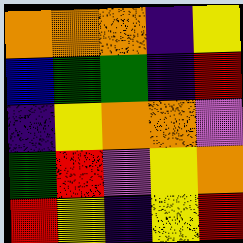[["orange", "orange", "orange", "indigo", "yellow"], ["blue", "green", "green", "indigo", "red"], ["indigo", "yellow", "orange", "orange", "violet"], ["green", "red", "violet", "yellow", "orange"], ["red", "yellow", "indigo", "yellow", "red"]]